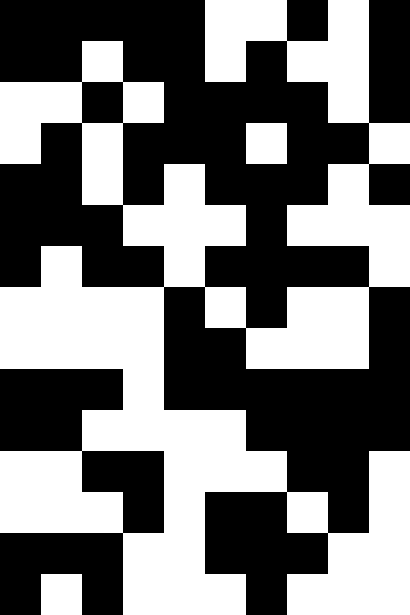[["black", "black", "black", "black", "black", "white", "white", "black", "white", "black"], ["black", "black", "white", "black", "black", "white", "black", "white", "white", "black"], ["white", "white", "black", "white", "black", "black", "black", "black", "white", "black"], ["white", "black", "white", "black", "black", "black", "white", "black", "black", "white"], ["black", "black", "white", "black", "white", "black", "black", "black", "white", "black"], ["black", "black", "black", "white", "white", "white", "black", "white", "white", "white"], ["black", "white", "black", "black", "white", "black", "black", "black", "black", "white"], ["white", "white", "white", "white", "black", "white", "black", "white", "white", "black"], ["white", "white", "white", "white", "black", "black", "white", "white", "white", "black"], ["black", "black", "black", "white", "black", "black", "black", "black", "black", "black"], ["black", "black", "white", "white", "white", "white", "black", "black", "black", "black"], ["white", "white", "black", "black", "white", "white", "white", "black", "black", "white"], ["white", "white", "white", "black", "white", "black", "black", "white", "black", "white"], ["black", "black", "black", "white", "white", "black", "black", "black", "white", "white"], ["black", "white", "black", "white", "white", "white", "black", "white", "white", "white"]]